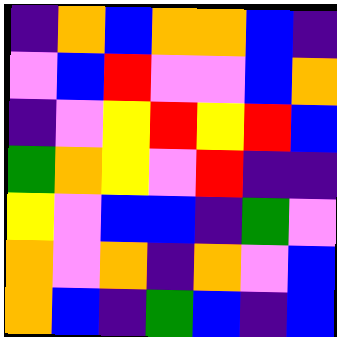[["indigo", "orange", "blue", "orange", "orange", "blue", "indigo"], ["violet", "blue", "red", "violet", "violet", "blue", "orange"], ["indigo", "violet", "yellow", "red", "yellow", "red", "blue"], ["green", "orange", "yellow", "violet", "red", "indigo", "indigo"], ["yellow", "violet", "blue", "blue", "indigo", "green", "violet"], ["orange", "violet", "orange", "indigo", "orange", "violet", "blue"], ["orange", "blue", "indigo", "green", "blue", "indigo", "blue"]]